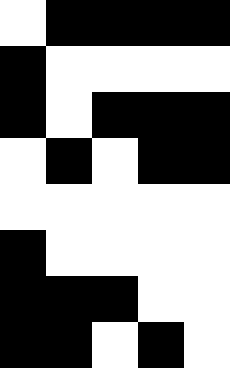[["white", "black", "black", "black", "black"], ["black", "white", "white", "white", "white"], ["black", "white", "black", "black", "black"], ["white", "black", "white", "black", "black"], ["white", "white", "white", "white", "white"], ["black", "white", "white", "white", "white"], ["black", "black", "black", "white", "white"], ["black", "black", "white", "black", "white"]]